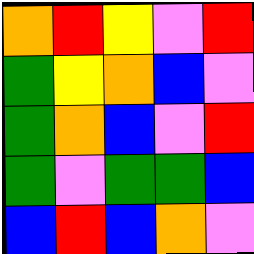[["orange", "red", "yellow", "violet", "red"], ["green", "yellow", "orange", "blue", "violet"], ["green", "orange", "blue", "violet", "red"], ["green", "violet", "green", "green", "blue"], ["blue", "red", "blue", "orange", "violet"]]